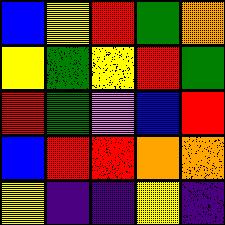[["blue", "yellow", "red", "green", "orange"], ["yellow", "green", "yellow", "red", "green"], ["red", "green", "violet", "blue", "red"], ["blue", "red", "red", "orange", "orange"], ["yellow", "indigo", "indigo", "yellow", "indigo"]]